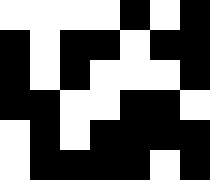[["white", "white", "white", "white", "black", "white", "black"], ["black", "white", "black", "black", "white", "black", "black"], ["black", "white", "black", "white", "white", "white", "black"], ["black", "black", "white", "white", "black", "black", "white"], ["white", "black", "white", "black", "black", "black", "black"], ["white", "black", "black", "black", "black", "white", "black"]]